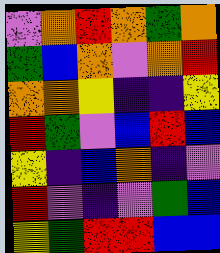[["violet", "orange", "red", "orange", "green", "orange"], ["green", "blue", "orange", "violet", "orange", "red"], ["orange", "orange", "yellow", "indigo", "indigo", "yellow"], ["red", "green", "violet", "blue", "red", "blue"], ["yellow", "indigo", "blue", "orange", "indigo", "violet"], ["red", "violet", "indigo", "violet", "green", "blue"], ["yellow", "green", "red", "red", "blue", "blue"]]